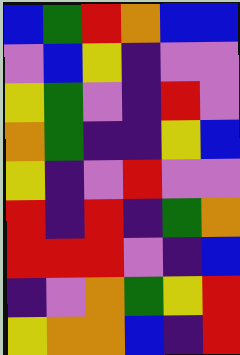[["blue", "green", "red", "orange", "blue", "blue"], ["violet", "blue", "yellow", "indigo", "violet", "violet"], ["yellow", "green", "violet", "indigo", "red", "violet"], ["orange", "green", "indigo", "indigo", "yellow", "blue"], ["yellow", "indigo", "violet", "red", "violet", "violet"], ["red", "indigo", "red", "indigo", "green", "orange"], ["red", "red", "red", "violet", "indigo", "blue"], ["indigo", "violet", "orange", "green", "yellow", "red"], ["yellow", "orange", "orange", "blue", "indigo", "red"]]